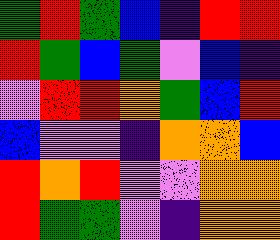[["green", "red", "green", "blue", "indigo", "red", "red"], ["red", "green", "blue", "green", "violet", "blue", "indigo"], ["violet", "red", "red", "orange", "green", "blue", "red"], ["blue", "violet", "violet", "indigo", "orange", "orange", "blue"], ["red", "orange", "red", "violet", "violet", "orange", "orange"], ["red", "green", "green", "violet", "indigo", "orange", "orange"]]